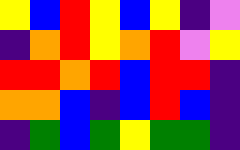[["yellow", "blue", "red", "yellow", "blue", "yellow", "indigo", "violet"], ["indigo", "orange", "red", "yellow", "orange", "red", "violet", "yellow"], ["red", "red", "orange", "red", "blue", "red", "red", "indigo"], ["orange", "orange", "blue", "indigo", "blue", "red", "blue", "indigo"], ["indigo", "green", "blue", "green", "yellow", "green", "green", "indigo"]]